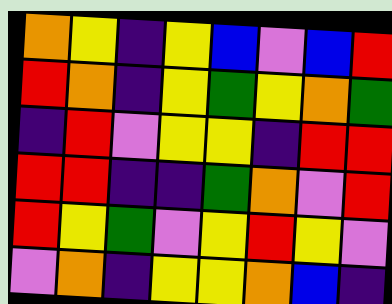[["orange", "yellow", "indigo", "yellow", "blue", "violet", "blue", "red"], ["red", "orange", "indigo", "yellow", "green", "yellow", "orange", "green"], ["indigo", "red", "violet", "yellow", "yellow", "indigo", "red", "red"], ["red", "red", "indigo", "indigo", "green", "orange", "violet", "red"], ["red", "yellow", "green", "violet", "yellow", "red", "yellow", "violet"], ["violet", "orange", "indigo", "yellow", "yellow", "orange", "blue", "indigo"]]